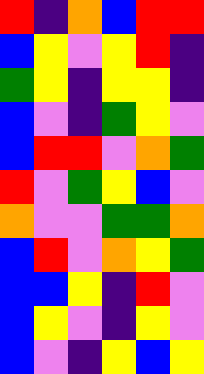[["red", "indigo", "orange", "blue", "red", "red"], ["blue", "yellow", "violet", "yellow", "red", "indigo"], ["green", "yellow", "indigo", "yellow", "yellow", "indigo"], ["blue", "violet", "indigo", "green", "yellow", "violet"], ["blue", "red", "red", "violet", "orange", "green"], ["red", "violet", "green", "yellow", "blue", "violet"], ["orange", "violet", "violet", "green", "green", "orange"], ["blue", "red", "violet", "orange", "yellow", "green"], ["blue", "blue", "yellow", "indigo", "red", "violet"], ["blue", "yellow", "violet", "indigo", "yellow", "violet"], ["blue", "violet", "indigo", "yellow", "blue", "yellow"]]